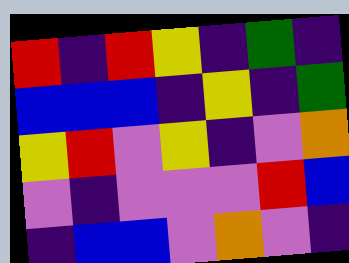[["red", "indigo", "red", "yellow", "indigo", "green", "indigo"], ["blue", "blue", "blue", "indigo", "yellow", "indigo", "green"], ["yellow", "red", "violet", "yellow", "indigo", "violet", "orange"], ["violet", "indigo", "violet", "violet", "violet", "red", "blue"], ["indigo", "blue", "blue", "violet", "orange", "violet", "indigo"]]